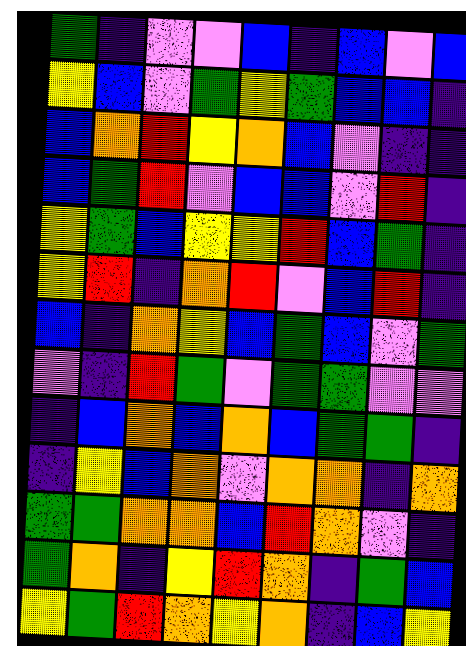[["green", "indigo", "violet", "violet", "blue", "indigo", "blue", "violet", "blue"], ["yellow", "blue", "violet", "green", "yellow", "green", "blue", "blue", "indigo"], ["blue", "orange", "red", "yellow", "orange", "blue", "violet", "indigo", "indigo"], ["blue", "green", "red", "violet", "blue", "blue", "violet", "red", "indigo"], ["yellow", "green", "blue", "yellow", "yellow", "red", "blue", "green", "indigo"], ["yellow", "red", "indigo", "orange", "red", "violet", "blue", "red", "indigo"], ["blue", "indigo", "orange", "yellow", "blue", "green", "blue", "violet", "green"], ["violet", "indigo", "red", "green", "violet", "green", "green", "violet", "violet"], ["indigo", "blue", "orange", "blue", "orange", "blue", "green", "green", "indigo"], ["indigo", "yellow", "blue", "orange", "violet", "orange", "orange", "indigo", "orange"], ["green", "green", "orange", "orange", "blue", "red", "orange", "violet", "indigo"], ["green", "orange", "indigo", "yellow", "red", "orange", "indigo", "green", "blue"], ["yellow", "green", "red", "orange", "yellow", "orange", "indigo", "blue", "yellow"]]